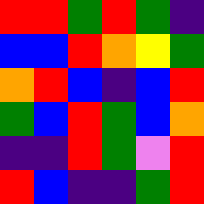[["red", "red", "green", "red", "green", "indigo"], ["blue", "blue", "red", "orange", "yellow", "green"], ["orange", "red", "blue", "indigo", "blue", "red"], ["green", "blue", "red", "green", "blue", "orange"], ["indigo", "indigo", "red", "green", "violet", "red"], ["red", "blue", "indigo", "indigo", "green", "red"]]